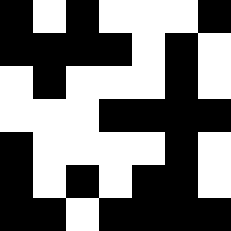[["black", "white", "black", "white", "white", "white", "black"], ["black", "black", "black", "black", "white", "black", "white"], ["white", "black", "white", "white", "white", "black", "white"], ["white", "white", "white", "black", "black", "black", "black"], ["black", "white", "white", "white", "white", "black", "white"], ["black", "white", "black", "white", "black", "black", "white"], ["black", "black", "white", "black", "black", "black", "black"]]